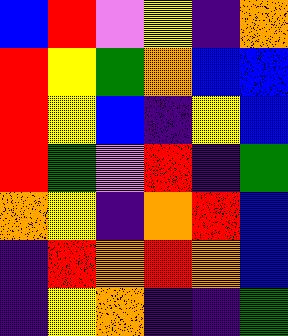[["blue", "red", "violet", "yellow", "indigo", "orange"], ["red", "yellow", "green", "orange", "blue", "blue"], ["red", "yellow", "blue", "indigo", "yellow", "blue"], ["red", "green", "violet", "red", "indigo", "green"], ["orange", "yellow", "indigo", "orange", "red", "blue"], ["indigo", "red", "orange", "red", "orange", "blue"], ["indigo", "yellow", "orange", "indigo", "indigo", "green"]]